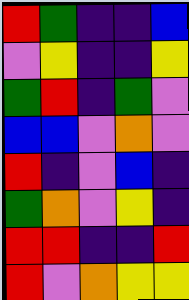[["red", "green", "indigo", "indigo", "blue"], ["violet", "yellow", "indigo", "indigo", "yellow"], ["green", "red", "indigo", "green", "violet"], ["blue", "blue", "violet", "orange", "violet"], ["red", "indigo", "violet", "blue", "indigo"], ["green", "orange", "violet", "yellow", "indigo"], ["red", "red", "indigo", "indigo", "red"], ["red", "violet", "orange", "yellow", "yellow"]]